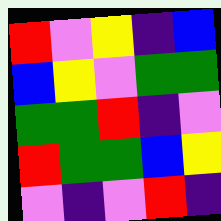[["red", "violet", "yellow", "indigo", "blue"], ["blue", "yellow", "violet", "green", "green"], ["green", "green", "red", "indigo", "violet"], ["red", "green", "green", "blue", "yellow"], ["violet", "indigo", "violet", "red", "indigo"]]